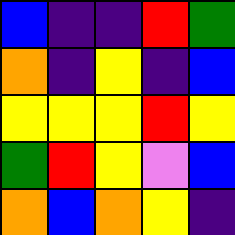[["blue", "indigo", "indigo", "red", "green"], ["orange", "indigo", "yellow", "indigo", "blue"], ["yellow", "yellow", "yellow", "red", "yellow"], ["green", "red", "yellow", "violet", "blue"], ["orange", "blue", "orange", "yellow", "indigo"]]